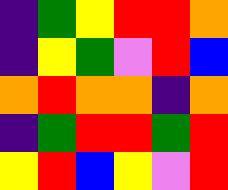[["indigo", "green", "yellow", "red", "red", "orange"], ["indigo", "yellow", "green", "violet", "red", "blue"], ["orange", "red", "orange", "orange", "indigo", "orange"], ["indigo", "green", "red", "red", "green", "red"], ["yellow", "red", "blue", "yellow", "violet", "red"]]